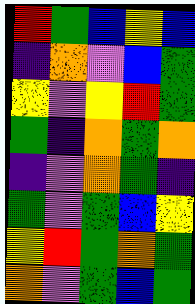[["red", "green", "blue", "yellow", "blue"], ["indigo", "orange", "violet", "blue", "green"], ["yellow", "violet", "yellow", "red", "green"], ["green", "indigo", "orange", "green", "orange"], ["indigo", "violet", "orange", "green", "indigo"], ["green", "violet", "green", "blue", "yellow"], ["yellow", "red", "green", "orange", "green"], ["orange", "violet", "green", "blue", "green"]]